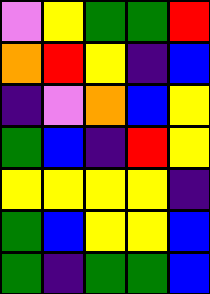[["violet", "yellow", "green", "green", "red"], ["orange", "red", "yellow", "indigo", "blue"], ["indigo", "violet", "orange", "blue", "yellow"], ["green", "blue", "indigo", "red", "yellow"], ["yellow", "yellow", "yellow", "yellow", "indigo"], ["green", "blue", "yellow", "yellow", "blue"], ["green", "indigo", "green", "green", "blue"]]